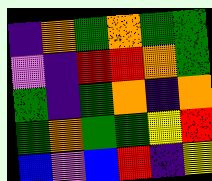[["indigo", "orange", "green", "orange", "green", "green"], ["violet", "indigo", "red", "red", "orange", "green"], ["green", "indigo", "green", "orange", "indigo", "orange"], ["green", "orange", "green", "green", "yellow", "red"], ["blue", "violet", "blue", "red", "indigo", "yellow"]]